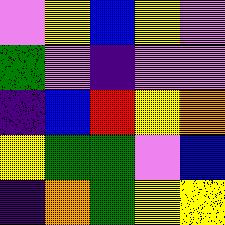[["violet", "yellow", "blue", "yellow", "violet"], ["green", "violet", "indigo", "violet", "violet"], ["indigo", "blue", "red", "yellow", "orange"], ["yellow", "green", "green", "violet", "blue"], ["indigo", "orange", "green", "yellow", "yellow"]]